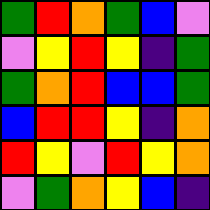[["green", "red", "orange", "green", "blue", "violet"], ["violet", "yellow", "red", "yellow", "indigo", "green"], ["green", "orange", "red", "blue", "blue", "green"], ["blue", "red", "red", "yellow", "indigo", "orange"], ["red", "yellow", "violet", "red", "yellow", "orange"], ["violet", "green", "orange", "yellow", "blue", "indigo"]]